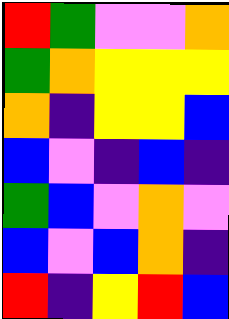[["red", "green", "violet", "violet", "orange"], ["green", "orange", "yellow", "yellow", "yellow"], ["orange", "indigo", "yellow", "yellow", "blue"], ["blue", "violet", "indigo", "blue", "indigo"], ["green", "blue", "violet", "orange", "violet"], ["blue", "violet", "blue", "orange", "indigo"], ["red", "indigo", "yellow", "red", "blue"]]